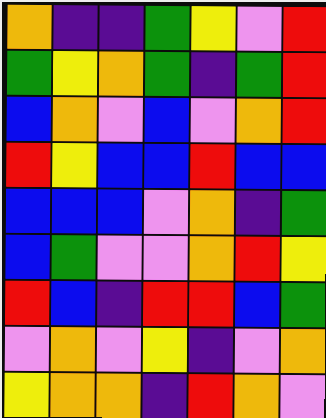[["orange", "indigo", "indigo", "green", "yellow", "violet", "red"], ["green", "yellow", "orange", "green", "indigo", "green", "red"], ["blue", "orange", "violet", "blue", "violet", "orange", "red"], ["red", "yellow", "blue", "blue", "red", "blue", "blue"], ["blue", "blue", "blue", "violet", "orange", "indigo", "green"], ["blue", "green", "violet", "violet", "orange", "red", "yellow"], ["red", "blue", "indigo", "red", "red", "blue", "green"], ["violet", "orange", "violet", "yellow", "indigo", "violet", "orange"], ["yellow", "orange", "orange", "indigo", "red", "orange", "violet"]]